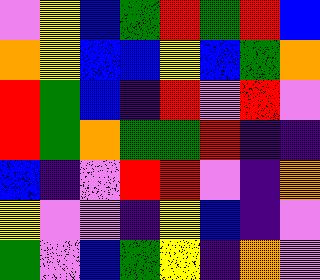[["violet", "yellow", "blue", "green", "red", "green", "red", "blue"], ["orange", "yellow", "blue", "blue", "yellow", "blue", "green", "orange"], ["red", "green", "blue", "indigo", "red", "violet", "red", "violet"], ["red", "green", "orange", "green", "green", "red", "indigo", "indigo"], ["blue", "indigo", "violet", "red", "red", "violet", "indigo", "orange"], ["yellow", "violet", "violet", "indigo", "yellow", "blue", "indigo", "violet"], ["green", "violet", "blue", "green", "yellow", "indigo", "orange", "violet"]]